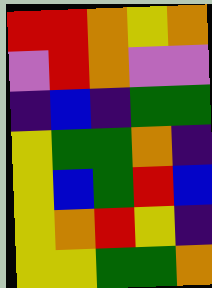[["red", "red", "orange", "yellow", "orange"], ["violet", "red", "orange", "violet", "violet"], ["indigo", "blue", "indigo", "green", "green"], ["yellow", "green", "green", "orange", "indigo"], ["yellow", "blue", "green", "red", "blue"], ["yellow", "orange", "red", "yellow", "indigo"], ["yellow", "yellow", "green", "green", "orange"]]